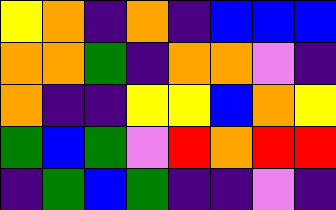[["yellow", "orange", "indigo", "orange", "indigo", "blue", "blue", "blue"], ["orange", "orange", "green", "indigo", "orange", "orange", "violet", "indigo"], ["orange", "indigo", "indigo", "yellow", "yellow", "blue", "orange", "yellow"], ["green", "blue", "green", "violet", "red", "orange", "red", "red"], ["indigo", "green", "blue", "green", "indigo", "indigo", "violet", "indigo"]]